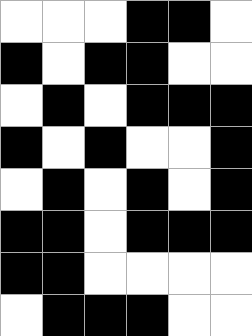[["white", "white", "white", "black", "black", "white"], ["black", "white", "black", "black", "white", "white"], ["white", "black", "white", "black", "black", "black"], ["black", "white", "black", "white", "white", "black"], ["white", "black", "white", "black", "white", "black"], ["black", "black", "white", "black", "black", "black"], ["black", "black", "white", "white", "white", "white"], ["white", "black", "black", "black", "white", "white"]]